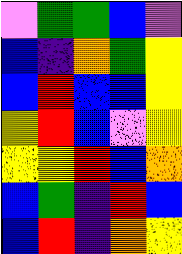[["violet", "green", "green", "blue", "violet"], ["blue", "indigo", "orange", "green", "yellow"], ["blue", "red", "blue", "blue", "yellow"], ["yellow", "red", "blue", "violet", "yellow"], ["yellow", "yellow", "red", "blue", "orange"], ["blue", "green", "indigo", "red", "blue"], ["blue", "red", "indigo", "orange", "yellow"]]